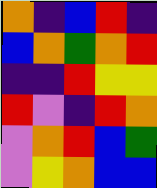[["orange", "indigo", "blue", "red", "indigo"], ["blue", "orange", "green", "orange", "red"], ["indigo", "indigo", "red", "yellow", "yellow"], ["red", "violet", "indigo", "red", "orange"], ["violet", "orange", "red", "blue", "green"], ["violet", "yellow", "orange", "blue", "blue"]]